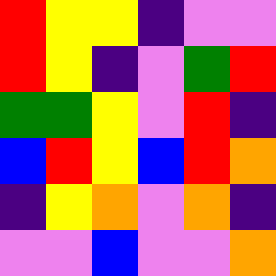[["red", "yellow", "yellow", "indigo", "violet", "violet"], ["red", "yellow", "indigo", "violet", "green", "red"], ["green", "green", "yellow", "violet", "red", "indigo"], ["blue", "red", "yellow", "blue", "red", "orange"], ["indigo", "yellow", "orange", "violet", "orange", "indigo"], ["violet", "violet", "blue", "violet", "violet", "orange"]]